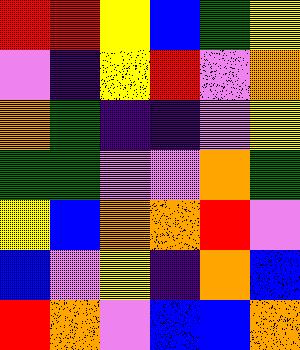[["red", "red", "yellow", "blue", "green", "yellow"], ["violet", "indigo", "yellow", "red", "violet", "orange"], ["orange", "green", "indigo", "indigo", "violet", "yellow"], ["green", "green", "violet", "violet", "orange", "green"], ["yellow", "blue", "orange", "orange", "red", "violet"], ["blue", "violet", "yellow", "indigo", "orange", "blue"], ["red", "orange", "violet", "blue", "blue", "orange"]]